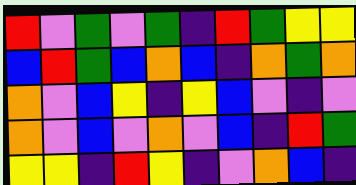[["red", "violet", "green", "violet", "green", "indigo", "red", "green", "yellow", "yellow"], ["blue", "red", "green", "blue", "orange", "blue", "indigo", "orange", "green", "orange"], ["orange", "violet", "blue", "yellow", "indigo", "yellow", "blue", "violet", "indigo", "violet"], ["orange", "violet", "blue", "violet", "orange", "violet", "blue", "indigo", "red", "green"], ["yellow", "yellow", "indigo", "red", "yellow", "indigo", "violet", "orange", "blue", "indigo"]]